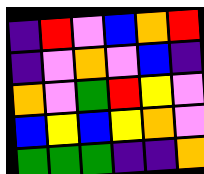[["indigo", "red", "violet", "blue", "orange", "red"], ["indigo", "violet", "orange", "violet", "blue", "indigo"], ["orange", "violet", "green", "red", "yellow", "violet"], ["blue", "yellow", "blue", "yellow", "orange", "violet"], ["green", "green", "green", "indigo", "indigo", "orange"]]